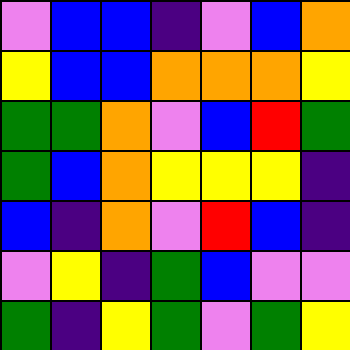[["violet", "blue", "blue", "indigo", "violet", "blue", "orange"], ["yellow", "blue", "blue", "orange", "orange", "orange", "yellow"], ["green", "green", "orange", "violet", "blue", "red", "green"], ["green", "blue", "orange", "yellow", "yellow", "yellow", "indigo"], ["blue", "indigo", "orange", "violet", "red", "blue", "indigo"], ["violet", "yellow", "indigo", "green", "blue", "violet", "violet"], ["green", "indigo", "yellow", "green", "violet", "green", "yellow"]]